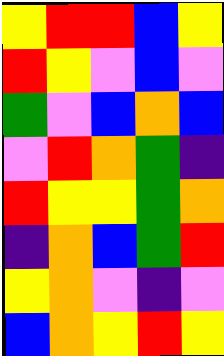[["yellow", "red", "red", "blue", "yellow"], ["red", "yellow", "violet", "blue", "violet"], ["green", "violet", "blue", "orange", "blue"], ["violet", "red", "orange", "green", "indigo"], ["red", "yellow", "yellow", "green", "orange"], ["indigo", "orange", "blue", "green", "red"], ["yellow", "orange", "violet", "indigo", "violet"], ["blue", "orange", "yellow", "red", "yellow"]]